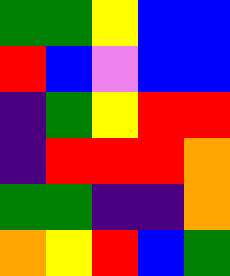[["green", "green", "yellow", "blue", "blue"], ["red", "blue", "violet", "blue", "blue"], ["indigo", "green", "yellow", "red", "red"], ["indigo", "red", "red", "red", "orange"], ["green", "green", "indigo", "indigo", "orange"], ["orange", "yellow", "red", "blue", "green"]]